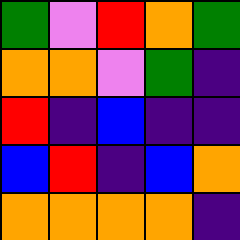[["green", "violet", "red", "orange", "green"], ["orange", "orange", "violet", "green", "indigo"], ["red", "indigo", "blue", "indigo", "indigo"], ["blue", "red", "indigo", "blue", "orange"], ["orange", "orange", "orange", "orange", "indigo"]]